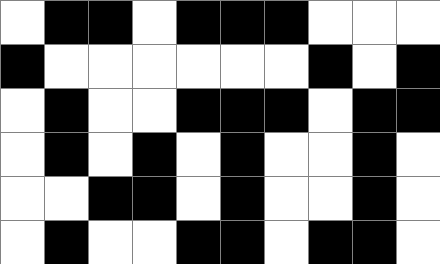[["white", "black", "black", "white", "black", "black", "black", "white", "white", "white"], ["black", "white", "white", "white", "white", "white", "white", "black", "white", "black"], ["white", "black", "white", "white", "black", "black", "black", "white", "black", "black"], ["white", "black", "white", "black", "white", "black", "white", "white", "black", "white"], ["white", "white", "black", "black", "white", "black", "white", "white", "black", "white"], ["white", "black", "white", "white", "black", "black", "white", "black", "black", "white"]]